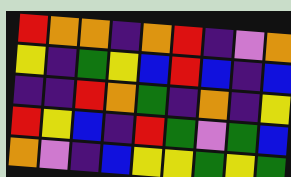[["red", "orange", "orange", "indigo", "orange", "red", "indigo", "violet", "orange"], ["yellow", "indigo", "green", "yellow", "blue", "red", "blue", "indigo", "blue"], ["indigo", "indigo", "red", "orange", "green", "indigo", "orange", "indigo", "yellow"], ["red", "yellow", "blue", "indigo", "red", "green", "violet", "green", "blue"], ["orange", "violet", "indigo", "blue", "yellow", "yellow", "green", "yellow", "green"]]